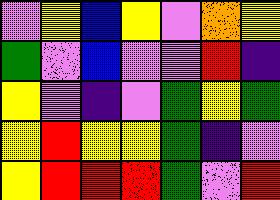[["violet", "yellow", "blue", "yellow", "violet", "orange", "yellow"], ["green", "violet", "blue", "violet", "violet", "red", "indigo"], ["yellow", "violet", "indigo", "violet", "green", "yellow", "green"], ["yellow", "red", "yellow", "yellow", "green", "indigo", "violet"], ["yellow", "red", "red", "red", "green", "violet", "red"]]